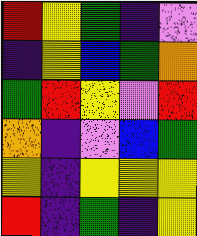[["red", "yellow", "green", "indigo", "violet"], ["indigo", "yellow", "blue", "green", "orange"], ["green", "red", "yellow", "violet", "red"], ["orange", "indigo", "violet", "blue", "green"], ["yellow", "indigo", "yellow", "yellow", "yellow"], ["red", "indigo", "green", "indigo", "yellow"]]